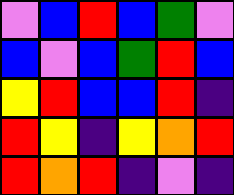[["violet", "blue", "red", "blue", "green", "violet"], ["blue", "violet", "blue", "green", "red", "blue"], ["yellow", "red", "blue", "blue", "red", "indigo"], ["red", "yellow", "indigo", "yellow", "orange", "red"], ["red", "orange", "red", "indigo", "violet", "indigo"]]